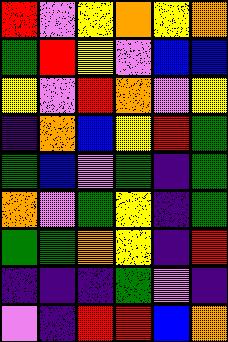[["red", "violet", "yellow", "orange", "yellow", "orange"], ["green", "red", "yellow", "violet", "blue", "blue"], ["yellow", "violet", "red", "orange", "violet", "yellow"], ["indigo", "orange", "blue", "yellow", "red", "green"], ["green", "blue", "violet", "green", "indigo", "green"], ["orange", "violet", "green", "yellow", "indigo", "green"], ["green", "green", "orange", "yellow", "indigo", "red"], ["indigo", "indigo", "indigo", "green", "violet", "indigo"], ["violet", "indigo", "red", "red", "blue", "orange"]]